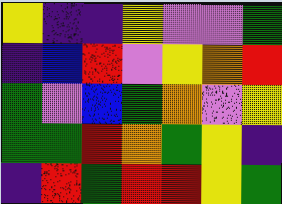[["yellow", "indigo", "indigo", "yellow", "violet", "violet", "green"], ["indigo", "blue", "red", "violet", "yellow", "orange", "red"], ["green", "violet", "blue", "green", "orange", "violet", "yellow"], ["green", "green", "red", "orange", "green", "yellow", "indigo"], ["indigo", "red", "green", "red", "red", "yellow", "green"]]